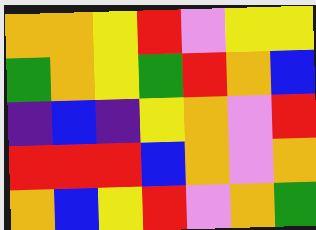[["orange", "orange", "yellow", "red", "violet", "yellow", "yellow"], ["green", "orange", "yellow", "green", "red", "orange", "blue"], ["indigo", "blue", "indigo", "yellow", "orange", "violet", "red"], ["red", "red", "red", "blue", "orange", "violet", "orange"], ["orange", "blue", "yellow", "red", "violet", "orange", "green"]]